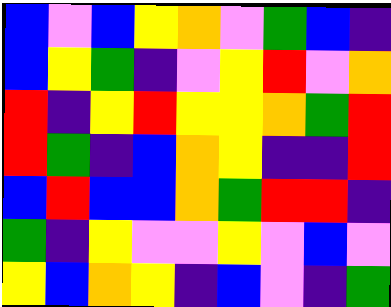[["blue", "violet", "blue", "yellow", "orange", "violet", "green", "blue", "indigo"], ["blue", "yellow", "green", "indigo", "violet", "yellow", "red", "violet", "orange"], ["red", "indigo", "yellow", "red", "yellow", "yellow", "orange", "green", "red"], ["red", "green", "indigo", "blue", "orange", "yellow", "indigo", "indigo", "red"], ["blue", "red", "blue", "blue", "orange", "green", "red", "red", "indigo"], ["green", "indigo", "yellow", "violet", "violet", "yellow", "violet", "blue", "violet"], ["yellow", "blue", "orange", "yellow", "indigo", "blue", "violet", "indigo", "green"]]